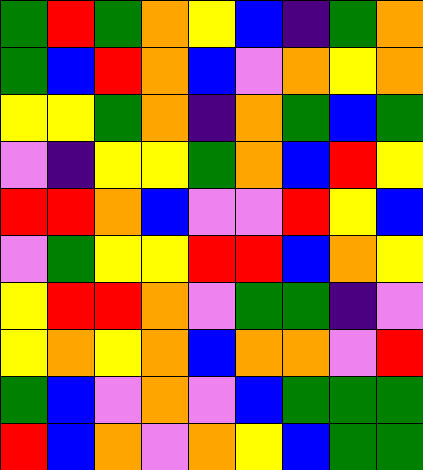[["green", "red", "green", "orange", "yellow", "blue", "indigo", "green", "orange"], ["green", "blue", "red", "orange", "blue", "violet", "orange", "yellow", "orange"], ["yellow", "yellow", "green", "orange", "indigo", "orange", "green", "blue", "green"], ["violet", "indigo", "yellow", "yellow", "green", "orange", "blue", "red", "yellow"], ["red", "red", "orange", "blue", "violet", "violet", "red", "yellow", "blue"], ["violet", "green", "yellow", "yellow", "red", "red", "blue", "orange", "yellow"], ["yellow", "red", "red", "orange", "violet", "green", "green", "indigo", "violet"], ["yellow", "orange", "yellow", "orange", "blue", "orange", "orange", "violet", "red"], ["green", "blue", "violet", "orange", "violet", "blue", "green", "green", "green"], ["red", "blue", "orange", "violet", "orange", "yellow", "blue", "green", "green"]]